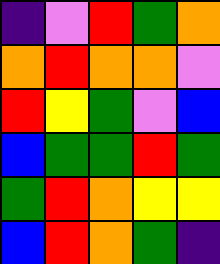[["indigo", "violet", "red", "green", "orange"], ["orange", "red", "orange", "orange", "violet"], ["red", "yellow", "green", "violet", "blue"], ["blue", "green", "green", "red", "green"], ["green", "red", "orange", "yellow", "yellow"], ["blue", "red", "orange", "green", "indigo"]]